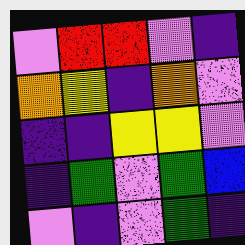[["violet", "red", "red", "violet", "indigo"], ["orange", "yellow", "indigo", "orange", "violet"], ["indigo", "indigo", "yellow", "yellow", "violet"], ["indigo", "green", "violet", "green", "blue"], ["violet", "indigo", "violet", "green", "indigo"]]